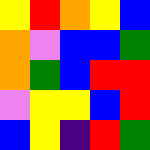[["yellow", "red", "orange", "yellow", "blue"], ["orange", "violet", "blue", "blue", "green"], ["orange", "green", "blue", "red", "red"], ["violet", "yellow", "yellow", "blue", "red"], ["blue", "yellow", "indigo", "red", "green"]]